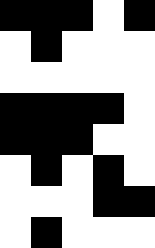[["black", "black", "black", "white", "black"], ["white", "black", "white", "white", "white"], ["white", "white", "white", "white", "white"], ["black", "black", "black", "black", "white"], ["black", "black", "black", "white", "white"], ["white", "black", "white", "black", "white"], ["white", "white", "white", "black", "black"], ["white", "black", "white", "white", "white"]]